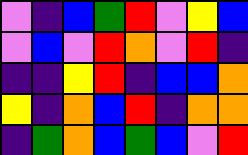[["violet", "indigo", "blue", "green", "red", "violet", "yellow", "blue"], ["violet", "blue", "violet", "red", "orange", "violet", "red", "indigo"], ["indigo", "indigo", "yellow", "red", "indigo", "blue", "blue", "orange"], ["yellow", "indigo", "orange", "blue", "red", "indigo", "orange", "orange"], ["indigo", "green", "orange", "blue", "green", "blue", "violet", "red"]]